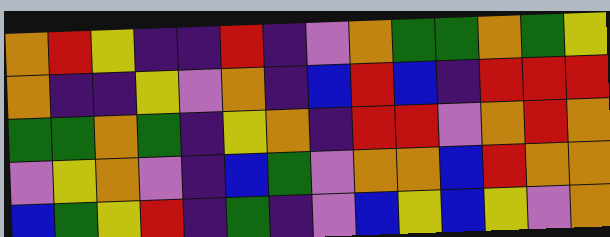[["orange", "red", "yellow", "indigo", "indigo", "red", "indigo", "violet", "orange", "green", "green", "orange", "green", "yellow"], ["orange", "indigo", "indigo", "yellow", "violet", "orange", "indigo", "blue", "red", "blue", "indigo", "red", "red", "red"], ["green", "green", "orange", "green", "indigo", "yellow", "orange", "indigo", "red", "red", "violet", "orange", "red", "orange"], ["violet", "yellow", "orange", "violet", "indigo", "blue", "green", "violet", "orange", "orange", "blue", "red", "orange", "orange"], ["blue", "green", "yellow", "red", "indigo", "green", "indigo", "violet", "blue", "yellow", "blue", "yellow", "violet", "orange"]]